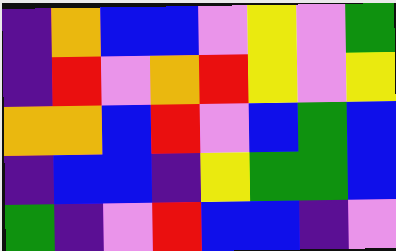[["indigo", "orange", "blue", "blue", "violet", "yellow", "violet", "green"], ["indigo", "red", "violet", "orange", "red", "yellow", "violet", "yellow"], ["orange", "orange", "blue", "red", "violet", "blue", "green", "blue"], ["indigo", "blue", "blue", "indigo", "yellow", "green", "green", "blue"], ["green", "indigo", "violet", "red", "blue", "blue", "indigo", "violet"]]